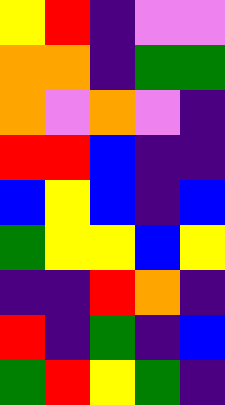[["yellow", "red", "indigo", "violet", "violet"], ["orange", "orange", "indigo", "green", "green"], ["orange", "violet", "orange", "violet", "indigo"], ["red", "red", "blue", "indigo", "indigo"], ["blue", "yellow", "blue", "indigo", "blue"], ["green", "yellow", "yellow", "blue", "yellow"], ["indigo", "indigo", "red", "orange", "indigo"], ["red", "indigo", "green", "indigo", "blue"], ["green", "red", "yellow", "green", "indigo"]]